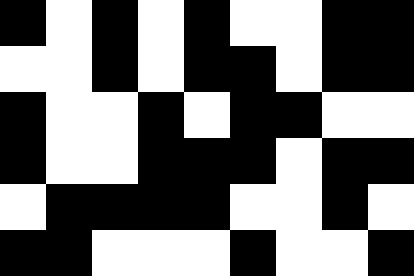[["black", "white", "black", "white", "black", "white", "white", "black", "black"], ["white", "white", "black", "white", "black", "black", "white", "black", "black"], ["black", "white", "white", "black", "white", "black", "black", "white", "white"], ["black", "white", "white", "black", "black", "black", "white", "black", "black"], ["white", "black", "black", "black", "black", "white", "white", "black", "white"], ["black", "black", "white", "white", "white", "black", "white", "white", "black"]]